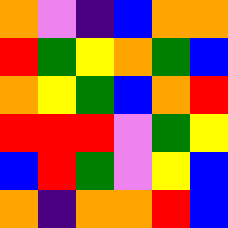[["orange", "violet", "indigo", "blue", "orange", "orange"], ["red", "green", "yellow", "orange", "green", "blue"], ["orange", "yellow", "green", "blue", "orange", "red"], ["red", "red", "red", "violet", "green", "yellow"], ["blue", "red", "green", "violet", "yellow", "blue"], ["orange", "indigo", "orange", "orange", "red", "blue"]]